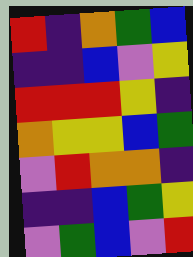[["red", "indigo", "orange", "green", "blue"], ["indigo", "indigo", "blue", "violet", "yellow"], ["red", "red", "red", "yellow", "indigo"], ["orange", "yellow", "yellow", "blue", "green"], ["violet", "red", "orange", "orange", "indigo"], ["indigo", "indigo", "blue", "green", "yellow"], ["violet", "green", "blue", "violet", "red"]]